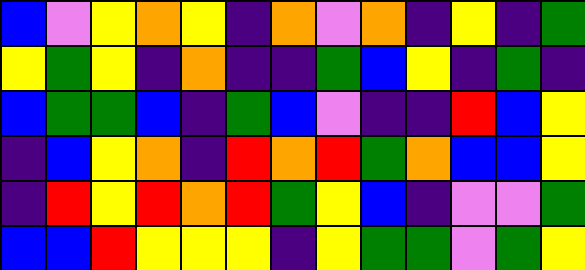[["blue", "violet", "yellow", "orange", "yellow", "indigo", "orange", "violet", "orange", "indigo", "yellow", "indigo", "green"], ["yellow", "green", "yellow", "indigo", "orange", "indigo", "indigo", "green", "blue", "yellow", "indigo", "green", "indigo"], ["blue", "green", "green", "blue", "indigo", "green", "blue", "violet", "indigo", "indigo", "red", "blue", "yellow"], ["indigo", "blue", "yellow", "orange", "indigo", "red", "orange", "red", "green", "orange", "blue", "blue", "yellow"], ["indigo", "red", "yellow", "red", "orange", "red", "green", "yellow", "blue", "indigo", "violet", "violet", "green"], ["blue", "blue", "red", "yellow", "yellow", "yellow", "indigo", "yellow", "green", "green", "violet", "green", "yellow"]]